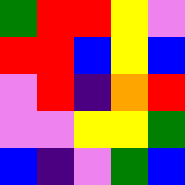[["green", "red", "red", "yellow", "violet"], ["red", "red", "blue", "yellow", "blue"], ["violet", "red", "indigo", "orange", "red"], ["violet", "violet", "yellow", "yellow", "green"], ["blue", "indigo", "violet", "green", "blue"]]